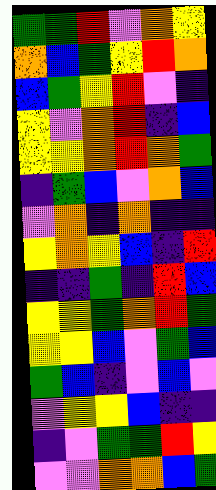[["green", "green", "red", "violet", "orange", "yellow"], ["orange", "blue", "green", "yellow", "red", "orange"], ["blue", "green", "yellow", "red", "violet", "indigo"], ["yellow", "violet", "orange", "red", "indigo", "blue"], ["yellow", "yellow", "orange", "red", "orange", "green"], ["indigo", "green", "blue", "violet", "orange", "blue"], ["violet", "orange", "indigo", "orange", "indigo", "indigo"], ["yellow", "orange", "yellow", "blue", "indigo", "red"], ["indigo", "indigo", "green", "indigo", "red", "blue"], ["yellow", "yellow", "green", "orange", "red", "green"], ["yellow", "yellow", "blue", "violet", "green", "blue"], ["green", "blue", "indigo", "violet", "blue", "violet"], ["violet", "yellow", "yellow", "blue", "indigo", "indigo"], ["indigo", "violet", "green", "green", "red", "yellow"], ["violet", "violet", "orange", "orange", "blue", "green"]]